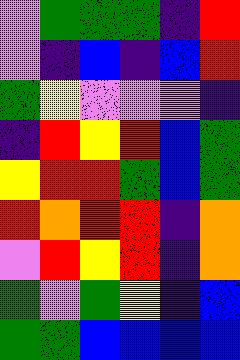[["violet", "green", "green", "green", "indigo", "red"], ["violet", "indigo", "blue", "indigo", "blue", "red"], ["green", "yellow", "violet", "violet", "violet", "indigo"], ["indigo", "red", "yellow", "red", "blue", "green"], ["yellow", "red", "red", "green", "blue", "green"], ["red", "orange", "red", "red", "indigo", "orange"], ["violet", "red", "yellow", "red", "indigo", "orange"], ["green", "violet", "green", "yellow", "indigo", "blue"], ["green", "green", "blue", "blue", "blue", "blue"]]